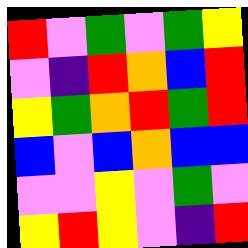[["red", "violet", "green", "violet", "green", "yellow"], ["violet", "indigo", "red", "orange", "blue", "red"], ["yellow", "green", "orange", "red", "green", "red"], ["blue", "violet", "blue", "orange", "blue", "blue"], ["violet", "violet", "yellow", "violet", "green", "violet"], ["yellow", "red", "yellow", "violet", "indigo", "red"]]